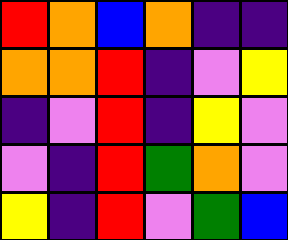[["red", "orange", "blue", "orange", "indigo", "indigo"], ["orange", "orange", "red", "indigo", "violet", "yellow"], ["indigo", "violet", "red", "indigo", "yellow", "violet"], ["violet", "indigo", "red", "green", "orange", "violet"], ["yellow", "indigo", "red", "violet", "green", "blue"]]